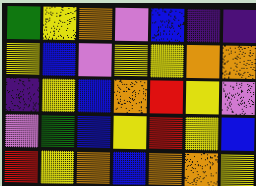[["green", "yellow", "orange", "violet", "blue", "indigo", "indigo"], ["yellow", "blue", "violet", "yellow", "yellow", "orange", "orange"], ["indigo", "yellow", "blue", "orange", "red", "yellow", "violet"], ["violet", "green", "blue", "yellow", "red", "yellow", "blue"], ["red", "yellow", "orange", "blue", "orange", "orange", "yellow"]]